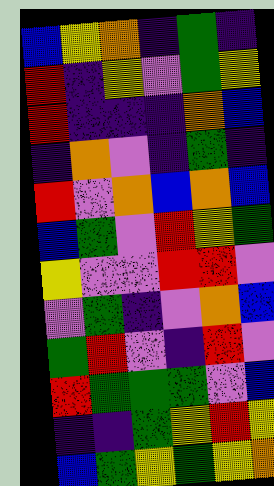[["blue", "yellow", "orange", "indigo", "green", "indigo"], ["red", "indigo", "yellow", "violet", "green", "yellow"], ["red", "indigo", "indigo", "indigo", "orange", "blue"], ["indigo", "orange", "violet", "indigo", "green", "indigo"], ["red", "violet", "orange", "blue", "orange", "blue"], ["blue", "green", "violet", "red", "yellow", "green"], ["yellow", "violet", "violet", "red", "red", "violet"], ["violet", "green", "indigo", "violet", "orange", "blue"], ["green", "red", "violet", "indigo", "red", "violet"], ["red", "green", "green", "green", "violet", "blue"], ["indigo", "indigo", "green", "yellow", "red", "yellow"], ["blue", "green", "yellow", "green", "yellow", "orange"]]